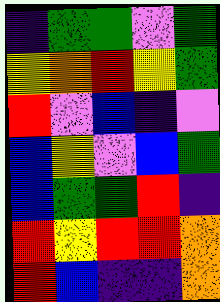[["indigo", "green", "green", "violet", "green"], ["yellow", "orange", "red", "yellow", "green"], ["red", "violet", "blue", "indigo", "violet"], ["blue", "yellow", "violet", "blue", "green"], ["blue", "green", "green", "red", "indigo"], ["red", "yellow", "red", "red", "orange"], ["red", "blue", "indigo", "indigo", "orange"]]